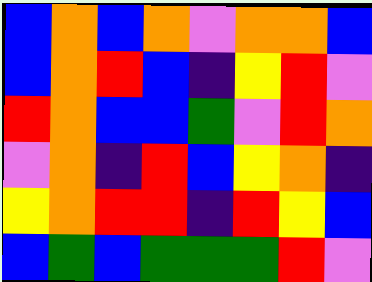[["blue", "orange", "blue", "orange", "violet", "orange", "orange", "blue"], ["blue", "orange", "red", "blue", "indigo", "yellow", "red", "violet"], ["red", "orange", "blue", "blue", "green", "violet", "red", "orange"], ["violet", "orange", "indigo", "red", "blue", "yellow", "orange", "indigo"], ["yellow", "orange", "red", "red", "indigo", "red", "yellow", "blue"], ["blue", "green", "blue", "green", "green", "green", "red", "violet"]]